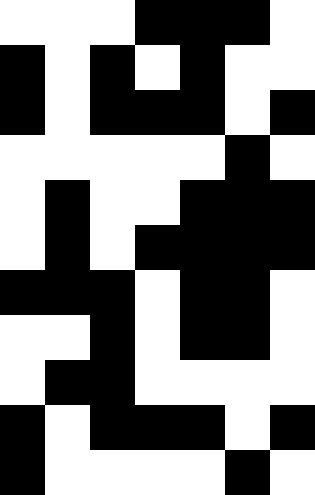[["white", "white", "white", "black", "black", "black", "white"], ["black", "white", "black", "white", "black", "white", "white"], ["black", "white", "black", "black", "black", "white", "black"], ["white", "white", "white", "white", "white", "black", "white"], ["white", "black", "white", "white", "black", "black", "black"], ["white", "black", "white", "black", "black", "black", "black"], ["black", "black", "black", "white", "black", "black", "white"], ["white", "white", "black", "white", "black", "black", "white"], ["white", "black", "black", "white", "white", "white", "white"], ["black", "white", "black", "black", "black", "white", "black"], ["black", "white", "white", "white", "white", "black", "white"]]